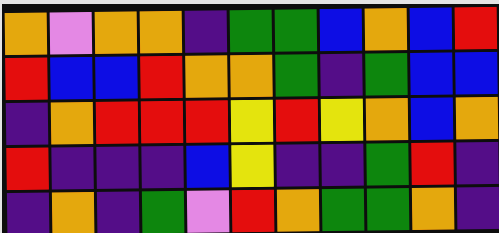[["orange", "violet", "orange", "orange", "indigo", "green", "green", "blue", "orange", "blue", "red"], ["red", "blue", "blue", "red", "orange", "orange", "green", "indigo", "green", "blue", "blue"], ["indigo", "orange", "red", "red", "red", "yellow", "red", "yellow", "orange", "blue", "orange"], ["red", "indigo", "indigo", "indigo", "blue", "yellow", "indigo", "indigo", "green", "red", "indigo"], ["indigo", "orange", "indigo", "green", "violet", "red", "orange", "green", "green", "orange", "indigo"]]